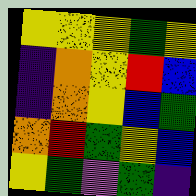[["yellow", "yellow", "yellow", "green", "yellow"], ["indigo", "orange", "yellow", "red", "blue"], ["indigo", "orange", "yellow", "blue", "green"], ["orange", "red", "green", "yellow", "blue"], ["yellow", "green", "violet", "green", "indigo"]]